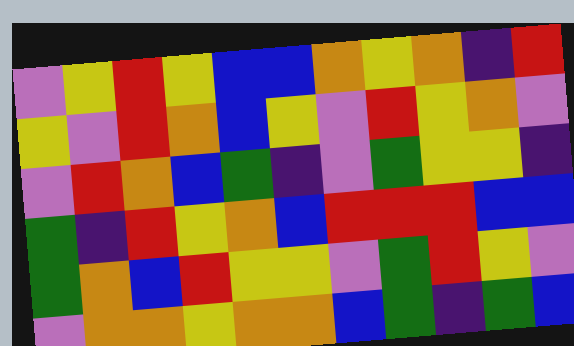[["violet", "yellow", "red", "yellow", "blue", "blue", "orange", "yellow", "orange", "indigo", "red"], ["yellow", "violet", "red", "orange", "blue", "yellow", "violet", "red", "yellow", "orange", "violet"], ["violet", "red", "orange", "blue", "green", "indigo", "violet", "green", "yellow", "yellow", "indigo"], ["green", "indigo", "red", "yellow", "orange", "blue", "red", "red", "red", "blue", "blue"], ["green", "orange", "blue", "red", "yellow", "yellow", "violet", "green", "red", "yellow", "violet"], ["violet", "orange", "orange", "yellow", "orange", "orange", "blue", "green", "indigo", "green", "blue"]]